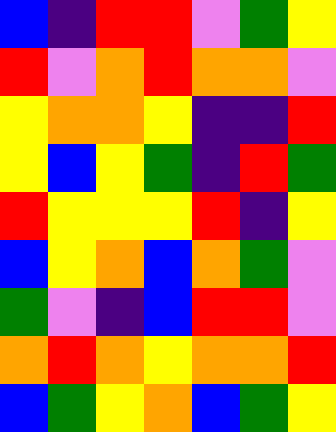[["blue", "indigo", "red", "red", "violet", "green", "yellow"], ["red", "violet", "orange", "red", "orange", "orange", "violet"], ["yellow", "orange", "orange", "yellow", "indigo", "indigo", "red"], ["yellow", "blue", "yellow", "green", "indigo", "red", "green"], ["red", "yellow", "yellow", "yellow", "red", "indigo", "yellow"], ["blue", "yellow", "orange", "blue", "orange", "green", "violet"], ["green", "violet", "indigo", "blue", "red", "red", "violet"], ["orange", "red", "orange", "yellow", "orange", "orange", "red"], ["blue", "green", "yellow", "orange", "blue", "green", "yellow"]]